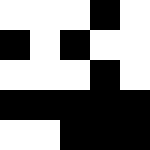[["white", "white", "white", "black", "white"], ["black", "white", "black", "white", "white"], ["white", "white", "white", "black", "white"], ["black", "black", "black", "black", "black"], ["white", "white", "black", "black", "black"]]